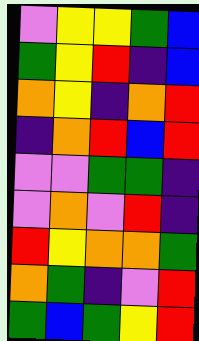[["violet", "yellow", "yellow", "green", "blue"], ["green", "yellow", "red", "indigo", "blue"], ["orange", "yellow", "indigo", "orange", "red"], ["indigo", "orange", "red", "blue", "red"], ["violet", "violet", "green", "green", "indigo"], ["violet", "orange", "violet", "red", "indigo"], ["red", "yellow", "orange", "orange", "green"], ["orange", "green", "indigo", "violet", "red"], ["green", "blue", "green", "yellow", "red"]]